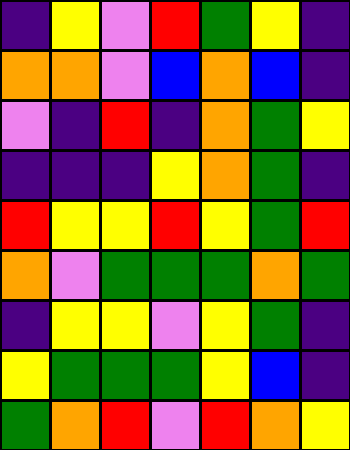[["indigo", "yellow", "violet", "red", "green", "yellow", "indigo"], ["orange", "orange", "violet", "blue", "orange", "blue", "indigo"], ["violet", "indigo", "red", "indigo", "orange", "green", "yellow"], ["indigo", "indigo", "indigo", "yellow", "orange", "green", "indigo"], ["red", "yellow", "yellow", "red", "yellow", "green", "red"], ["orange", "violet", "green", "green", "green", "orange", "green"], ["indigo", "yellow", "yellow", "violet", "yellow", "green", "indigo"], ["yellow", "green", "green", "green", "yellow", "blue", "indigo"], ["green", "orange", "red", "violet", "red", "orange", "yellow"]]